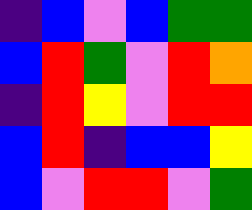[["indigo", "blue", "violet", "blue", "green", "green"], ["blue", "red", "green", "violet", "red", "orange"], ["indigo", "red", "yellow", "violet", "red", "red"], ["blue", "red", "indigo", "blue", "blue", "yellow"], ["blue", "violet", "red", "red", "violet", "green"]]